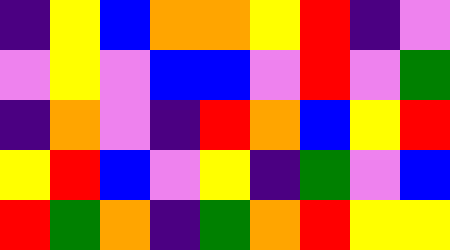[["indigo", "yellow", "blue", "orange", "orange", "yellow", "red", "indigo", "violet"], ["violet", "yellow", "violet", "blue", "blue", "violet", "red", "violet", "green"], ["indigo", "orange", "violet", "indigo", "red", "orange", "blue", "yellow", "red"], ["yellow", "red", "blue", "violet", "yellow", "indigo", "green", "violet", "blue"], ["red", "green", "orange", "indigo", "green", "orange", "red", "yellow", "yellow"]]